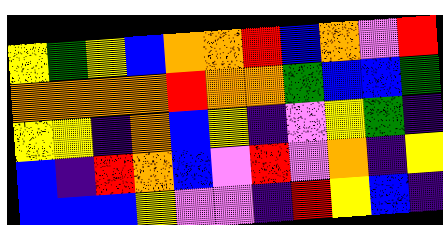[["yellow", "green", "yellow", "blue", "orange", "orange", "red", "blue", "orange", "violet", "red"], ["orange", "orange", "orange", "orange", "red", "orange", "orange", "green", "blue", "blue", "green"], ["yellow", "yellow", "indigo", "orange", "blue", "yellow", "indigo", "violet", "yellow", "green", "indigo"], ["blue", "indigo", "red", "orange", "blue", "violet", "red", "violet", "orange", "indigo", "yellow"], ["blue", "blue", "blue", "yellow", "violet", "violet", "indigo", "red", "yellow", "blue", "indigo"]]